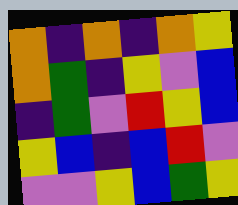[["orange", "indigo", "orange", "indigo", "orange", "yellow"], ["orange", "green", "indigo", "yellow", "violet", "blue"], ["indigo", "green", "violet", "red", "yellow", "blue"], ["yellow", "blue", "indigo", "blue", "red", "violet"], ["violet", "violet", "yellow", "blue", "green", "yellow"]]